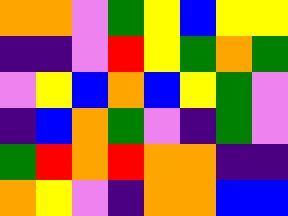[["orange", "orange", "violet", "green", "yellow", "blue", "yellow", "yellow"], ["indigo", "indigo", "violet", "red", "yellow", "green", "orange", "green"], ["violet", "yellow", "blue", "orange", "blue", "yellow", "green", "violet"], ["indigo", "blue", "orange", "green", "violet", "indigo", "green", "violet"], ["green", "red", "orange", "red", "orange", "orange", "indigo", "indigo"], ["orange", "yellow", "violet", "indigo", "orange", "orange", "blue", "blue"]]